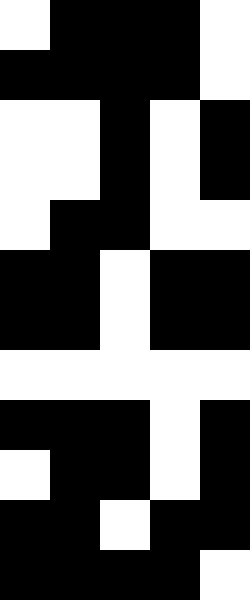[["white", "black", "black", "black", "white"], ["black", "black", "black", "black", "white"], ["white", "white", "black", "white", "black"], ["white", "white", "black", "white", "black"], ["white", "black", "black", "white", "white"], ["black", "black", "white", "black", "black"], ["black", "black", "white", "black", "black"], ["white", "white", "white", "white", "white"], ["black", "black", "black", "white", "black"], ["white", "black", "black", "white", "black"], ["black", "black", "white", "black", "black"], ["black", "black", "black", "black", "white"]]